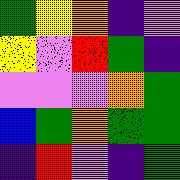[["green", "yellow", "orange", "indigo", "violet"], ["yellow", "violet", "red", "green", "indigo"], ["violet", "violet", "violet", "orange", "green"], ["blue", "green", "orange", "green", "green"], ["indigo", "red", "violet", "indigo", "green"]]